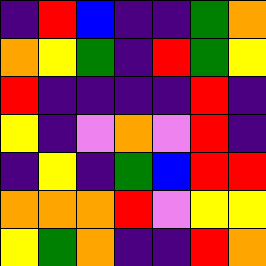[["indigo", "red", "blue", "indigo", "indigo", "green", "orange"], ["orange", "yellow", "green", "indigo", "red", "green", "yellow"], ["red", "indigo", "indigo", "indigo", "indigo", "red", "indigo"], ["yellow", "indigo", "violet", "orange", "violet", "red", "indigo"], ["indigo", "yellow", "indigo", "green", "blue", "red", "red"], ["orange", "orange", "orange", "red", "violet", "yellow", "yellow"], ["yellow", "green", "orange", "indigo", "indigo", "red", "orange"]]